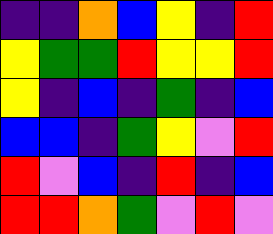[["indigo", "indigo", "orange", "blue", "yellow", "indigo", "red"], ["yellow", "green", "green", "red", "yellow", "yellow", "red"], ["yellow", "indigo", "blue", "indigo", "green", "indigo", "blue"], ["blue", "blue", "indigo", "green", "yellow", "violet", "red"], ["red", "violet", "blue", "indigo", "red", "indigo", "blue"], ["red", "red", "orange", "green", "violet", "red", "violet"]]